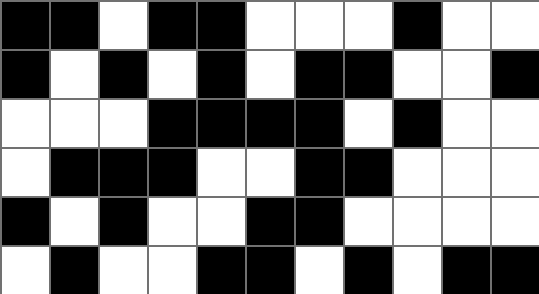[["black", "black", "white", "black", "black", "white", "white", "white", "black", "white", "white"], ["black", "white", "black", "white", "black", "white", "black", "black", "white", "white", "black"], ["white", "white", "white", "black", "black", "black", "black", "white", "black", "white", "white"], ["white", "black", "black", "black", "white", "white", "black", "black", "white", "white", "white"], ["black", "white", "black", "white", "white", "black", "black", "white", "white", "white", "white"], ["white", "black", "white", "white", "black", "black", "white", "black", "white", "black", "black"]]